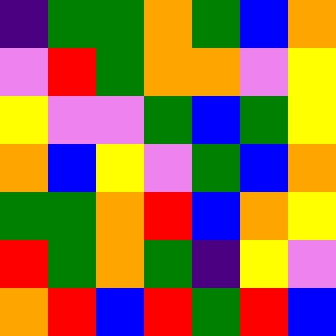[["indigo", "green", "green", "orange", "green", "blue", "orange"], ["violet", "red", "green", "orange", "orange", "violet", "yellow"], ["yellow", "violet", "violet", "green", "blue", "green", "yellow"], ["orange", "blue", "yellow", "violet", "green", "blue", "orange"], ["green", "green", "orange", "red", "blue", "orange", "yellow"], ["red", "green", "orange", "green", "indigo", "yellow", "violet"], ["orange", "red", "blue", "red", "green", "red", "blue"]]